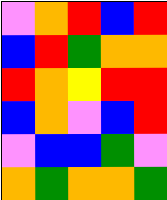[["violet", "orange", "red", "blue", "red"], ["blue", "red", "green", "orange", "orange"], ["red", "orange", "yellow", "red", "red"], ["blue", "orange", "violet", "blue", "red"], ["violet", "blue", "blue", "green", "violet"], ["orange", "green", "orange", "orange", "green"]]